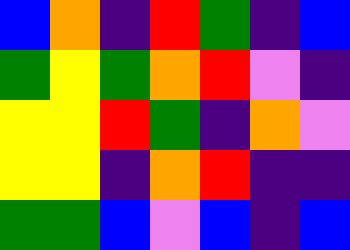[["blue", "orange", "indigo", "red", "green", "indigo", "blue"], ["green", "yellow", "green", "orange", "red", "violet", "indigo"], ["yellow", "yellow", "red", "green", "indigo", "orange", "violet"], ["yellow", "yellow", "indigo", "orange", "red", "indigo", "indigo"], ["green", "green", "blue", "violet", "blue", "indigo", "blue"]]